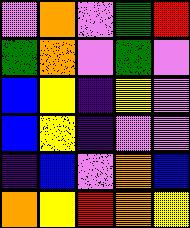[["violet", "orange", "violet", "green", "red"], ["green", "orange", "violet", "green", "violet"], ["blue", "yellow", "indigo", "yellow", "violet"], ["blue", "yellow", "indigo", "violet", "violet"], ["indigo", "blue", "violet", "orange", "blue"], ["orange", "yellow", "red", "orange", "yellow"]]